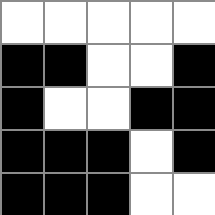[["white", "white", "white", "white", "white"], ["black", "black", "white", "white", "black"], ["black", "white", "white", "black", "black"], ["black", "black", "black", "white", "black"], ["black", "black", "black", "white", "white"]]